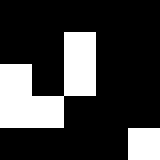[["black", "black", "black", "black", "black"], ["black", "black", "white", "black", "black"], ["white", "black", "white", "black", "black"], ["white", "white", "black", "black", "black"], ["black", "black", "black", "black", "white"]]